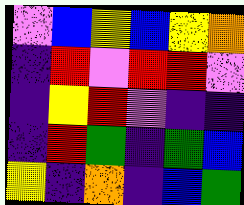[["violet", "blue", "yellow", "blue", "yellow", "orange"], ["indigo", "red", "violet", "red", "red", "violet"], ["indigo", "yellow", "red", "violet", "indigo", "indigo"], ["indigo", "red", "green", "indigo", "green", "blue"], ["yellow", "indigo", "orange", "indigo", "blue", "green"]]